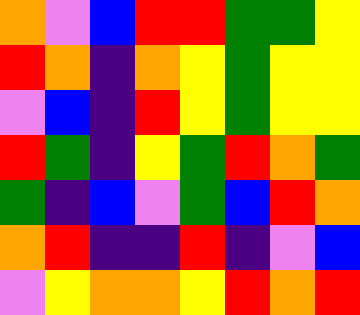[["orange", "violet", "blue", "red", "red", "green", "green", "yellow"], ["red", "orange", "indigo", "orange", "yellow", "green", "yellow", "yellow"], ["violet", "blue", "indigo", "red", "yellow", "green", "yellow", "yellow"], ["red", "green", "indigo", "yellow", "green", "red", "orange", "green"], ["green", "indigo", "blue", "violet", "green", "blue", "red", "orange"], ["orange", "red", "indigo", "indigo", "red", "indigo", "violet", "blue"], ["violet", "yellow", "orange", "orange", "yellow", "red", "orange", "red"]]